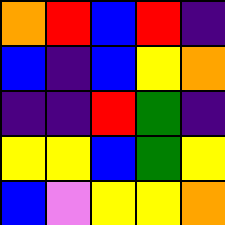[["orange", "red", "blue", "red", "indigo"], ["blue", "indigo", "blue", "yellow", "orange"], ["indigo", "indigo", "red", "green", "indigo"], ["yellow", "yellow", "blue", "green", "yellow"], ["blue", "violet", "yellow", "yellow", "orange"]]